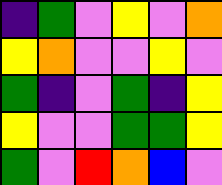[["indigo", "green", "violet", "yellow", "violet", "orange"], ["yellow", "orange", "violet", "violet", "yellow", "violet"], ["green", "indigo", "violet", "green", "indigo", "yellow"], ["yellow", "violet", "violet", "green", "green", "yellow"], ["green", "violet", "red", "orange", "blue", "violet"]]